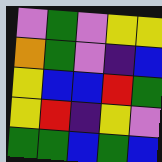[["violet", "green", "violet", "yellow", "yellow"], ["orange", "green", "violet", "indigo", "blue"], ["yellow", "blue", "blue", "red", "green"], ["yellow", "red", "indigo", "yellow", "violet"], ["green", "green", "blue", "green", "blue"]]